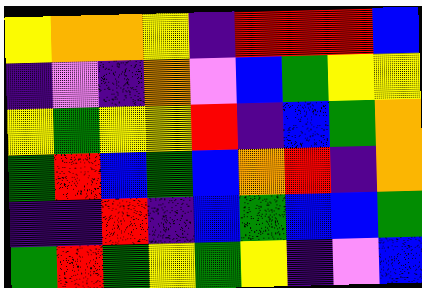[["yellow", "orange", "orange", "yellow", "indigo", "red", "red", "red", "blue"], ["indigo", "violet", "indigo", "orange", "violet", "blue", "green", "yellow", "yellow"], ["yellow", "green", "yellow", "yellow", "red", "indigo", "blue", "green", "orange"], ["green", "red", "blue", "green", "blue", "orange", "red", "indigo", "orange"], ["indigo", "indigo", "red", "indigo", "blue", "green", "blue", "blue", "green"], ["green", "red", "green", "yellow", "green", "yellow", "indigo", "violet", "blue"]]